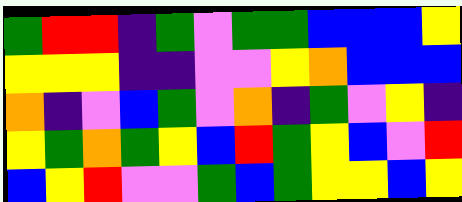[["green", "red", "red", "indigo", "green", "violet", "green", "green", "blue", "blue", "blue", "yellow"], ["yellow", "yellow", "yellow", "indigo", "indigo", "violet", "violet", "yellow", "orange", "blue", "blue", "blue"], ["orange", "indigo", "violet", "blue", "green", "violet", "orange", "indigo", "green", "violet", "yellow", "indigo"], ["yellow", "green", "orange", "green", "yellow", "blue", "red", "green", "yellow", "blue", "violet", "red"], ["blue", "yellow", "red", "violet", "violet", "green", "blue", "green", "yellow", "yellow", "blue", "yellow"]]